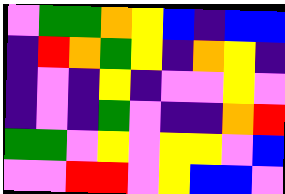[["violet", "green", "green", "orange", "yellow", "blue", "indigo", "blue", "blue"], ["indigo", "red", "orange", "green", "yellow", "indigo", "orange", "yellow", "indigo"], ["indigo", "violet", "indigo", "yellow", "indigo", "violet", "violet", "yellow", "violet"], ["indigo", "violet", "indigo", "green", "violet", "indigo", "indigo", "orange", "red"], ["green", "green", "violet", "yellow", "violet", "yellow", "yellow", "violet", "blue"], ["violet", "violet", "red", "red", "violet", "yellow", "blue", "blue", "violet"]]